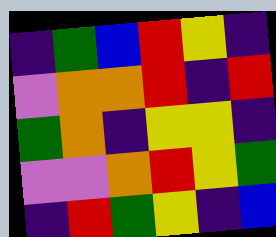[["indigo", "green", "blue", "red", "yellow", "indigo"], ["violet", "orange", "orange", "red", "indigo", "red"], ["green", "orange", "indigo", "yellow", "yellow", "indigo"], ["violet", "violet", "orange", "red", "yellow", "green"], ["indigo", "red", "green", "yellow", "indigo", "blue"]]